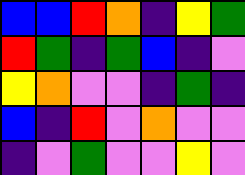[["blue", "blue", "red", "orange", "indigo", "yellow", "green"], ["red", "green", "indigo", "green", "blue", "indigo", "violet"], ["yellow", "orange", "violet", "violet", "indigo", "green", "indigo"], ["blue", "indigo", "red", "violet", "orange", "violet", "violet"], ["indigo", "violet", "green", "violet", "violet", "yellow", "violet"]]